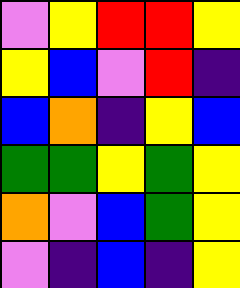[["violet", "yellow", "red", "red", "yellow"], ["yellow", "blue", "violet", "red", "indigo"], ["blue", "orange", "indigo", "yellow", "blue"], ["green", "green", "yellow", "green", "yellow"], ["orange", "violet", "blue", "green", "yellow"], ["violet", "indigo", "blue", "indigo", "yellow"]]